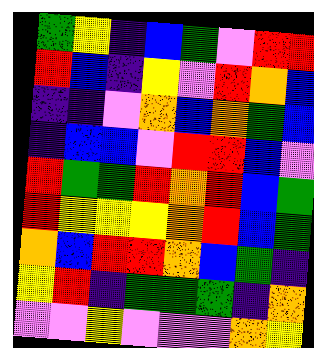[["green", "yellow", "indigo", "blue", "green", "violet", "red", "red"], ["red", "blue", "indigo", "yellow", "violet", "red", "orange", "blue"], ["indigo", "indigo", "violet", "orange", "blue", "orange", "green", "blue"], ["indigo", "blue", "blue", "violet", "red", "red", "blue", "violet"], ["red", "green", "green", "red", "orange", "red", "blue", "green"], ["red", "yellow", "yellow", "yellow", "orange", "red", "blue", "green"], ["orange", "blue", "red", "red", "orange", "blue", "green", "indigo"], ["yellow", "red", "indigo", "green", "green", "green", "indigo", "orange"], ["violet", "violet", "yellow", "violet", "violet", "violet", "orange", "yellow"]]